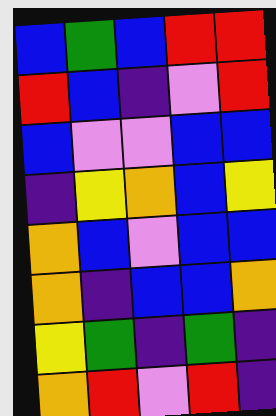[["blue", "green", "blue", "red", "red"], ["red", "blue", "indigo", "violet", "red"], ["blue", "violet", "violet", "blue", "blue"], ["indigo", "yellow", "orange", "blue", "yellow"], ["orange", "blue", "violet", "blue", "blue"], ["orange", "indigo", "blue", "blue", "orange"], ["yellow", "green", "indigo", "green", "indigo"], ["orange", "red", "violet", "red", "indigo"]]